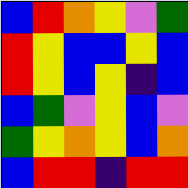[["blue", "red", "orange", "yellow", "violet", "green"], ["red", "yellow", "blue", "blue", "yellow", "blue"], ["red", "yellow", "blue", "yellow", "indigo", "blue"], ["blue", "green", "violet", "yellow", "blue", "violet"], ["green", "yellow", "orange", "yellow", "blue", "orange"], ["blue", "red", "red", "indigo", "red", "red"]]